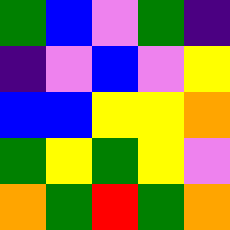[["green", "blue", "violet", "green", "indigo"], ["indigo", "violet", "blue", "violet", "yellow"], ["blue", "blue", "yellow", "yellow", "orange"], ["green", "yellow", "green", "yellow", "violet"], ["orange", "green", "red", "green", "orange"]]